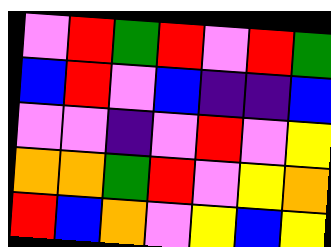[["violet", "red", "green", "red", "violet", "red", "green"], ["blue", "red", "violet", "blue", "indigo", "indigo", "blue"], ["violet", "violet", "indigo", "violet", "red", "violet", "yellow"], ["orange", "orange", "green", "red", "violet", "yellow", "orange"], ["red", "blue", "orange", "violet", "yellow", "blue", "yellow"]]